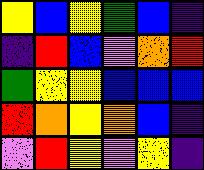[["yellow", "blue", "yellow", "green", "blue", "indigo"], ["indigo", "red", "blue", "violet", "orange", "red"], ["green", "yellow", "yellow", "blue", "blue", "blue"], ["red", "orange", "yellow", "orange", "blue", "indigo"], ["violet", "red", "yellow", "violet", "yellow", "indigo"]]